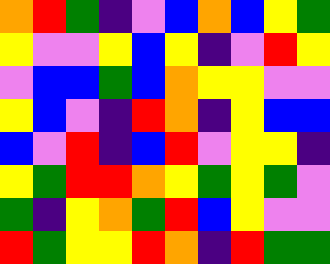[["orange", "red", "green", "indigo", "violet", "blue", "orange", "blue", "yellow", "green"], ["yellow", "violet", "violet", "yellow", "blue", "yellow", "indigo", "violet", "red", "yellow"], ["violet", "blue", "blue", "green", "blue", "orange", "yellow", "yellow", "violet", "violet"], ["yellow", "blue", "violet", "indigo", "red", "orange", "indigo", "yellow", "blue", "blue"], ["blue", "violet", "red", "indigo", "blue", "red", "violet", "yellow", "yellow", "indigo"], ["yellow", "green", "red", "red", "orange", "yellow", "green", "yellow", "green", "violet"], ["green", "indigo", "yellow", "orange", "green", "red", "blue", "yellow", "violet", "violet"], ["red", "green", "yellow", "yellow", "red", "orange", "indigo", "red", "green", "green"]]